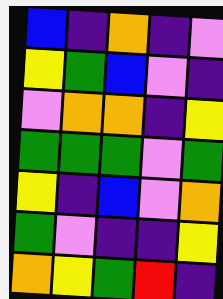[["blue", "indigo", "orange", "indigo", "violet"], ["yellow", "green", "blue", "violet", "indigo"], ["violet", "orange", "orange", "indigo", "yellow"], ["green", "green", "green", "violet", "green"], ["yellow", "indigo", "blue", "violet", "orange"], ["green", "violet", "indigo", "indigo", "yellow"], ["orange", "yellow", "green", "red", "indigo"]]